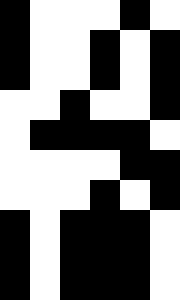[["black", "white", "white", "white", "black", "white"], ["black", "white", "white", "black", "white", "black"], ["black", "white", "white", "black", "white", "black"], ["white", "white", "black", "white", "white", "black"], ["white", "black", "black", "black", "black", "white"], ["white", "white", "white", "white", "black", "black"], ["white", "white", "white", "black", "white", "black"], ["black", "white", "black", "black", "black", "white"], ["black", "white", "black", "black", "black", "white"], ["black", "white", "black", "black", "black", "white"]]